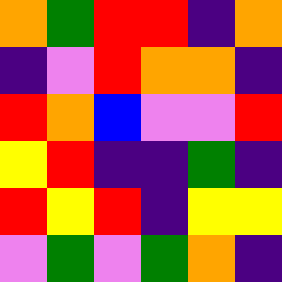[["orange", "green", "red", "red", "indigo", "orange"], ["indigo", "violet", "red", "orange", "orange", "indigo"], ["red", "orange", "blue", "violet", "violet", "red"], ["yellow", "red", "indigo", "indigo", "green", "indigo"], ["red", "yellow", "red", "indigo", "yellow", "yellow"], ["violet", "green", "violet", "green", "orange", "indigo"]]